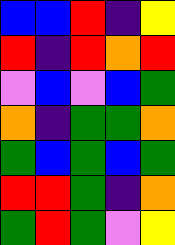[["blue", "blue", "red", "indigo", "yellow"], ["red", "indigo", "red", "orange", "red"], ["violet", "blue", "violet", "blue", "green"], ["orange", "indigo", "green", "green", "orange"], ["green", "blue", "green", "blue", "green"], ["red", "red", "green", "indigo", "orange"], ["green", "red", "green", "violet", "yellow"]]